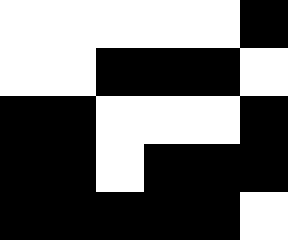[["white", "white", "white", "white", "white", "black"], ["white", "white", "black", "black", "black", "white"], ["black", "black", "white", "white", "white", "black"], ["black", "black", "white", "black", "black", "black"], ["black", "black", "black", "black", "black", "white"]]